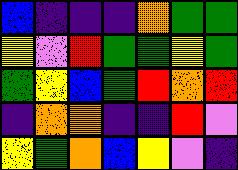[["blue", "indigo", "indigo", "indigo", "orange", "green", "green"], ["yellow", "violet", "red", "green", "green", "yellow", "green"], ["green", "yellow", "blue", "green", "red", "orange", "red"], ["indigo", "orange", "orange", "indigo", "indigo", "red", "violet"], ["yellow", "green", "orange", "blue", "yellow", "violet", "indigo"]]